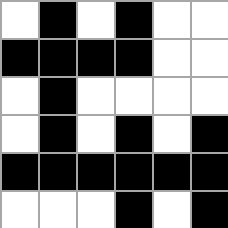[["white", "black", "white", "black", "white", "white"], ["black", "black", "black", "black", "white", "white"], ["white", "black", "white", "white", "white", "white"], ["white", "black", "white", "black", "white", "black"], ["black", "black", "black", "black", "black", "black"], ["white", "white", "white", "black", "white", "black"]]